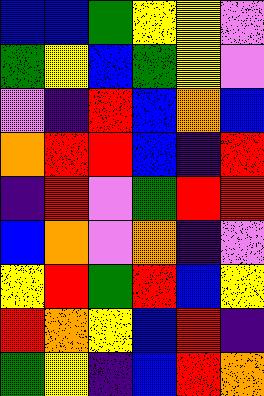[["blue", "blue", "green", "yellow", "yellow", "violet"], ["green", "yellow", "blue", "green", "yellow", "violet"], ["violet", "indigo", "red", "blue", "orange", "blue"], ["orange", "red", "red", "blue", "indigo", "red"], ["indigo", "red", "violet", "green", "red", "red"], ["blue", "orange", "violet", "orange", "indigo", "violet"], ["yellow", "red", "green", "red", "blue", "yellow"], ["red", "orange", "yellow", "blue", "red", "indigo"], ["green", "yellow", "indigo", "blue", "red", "orange"]]